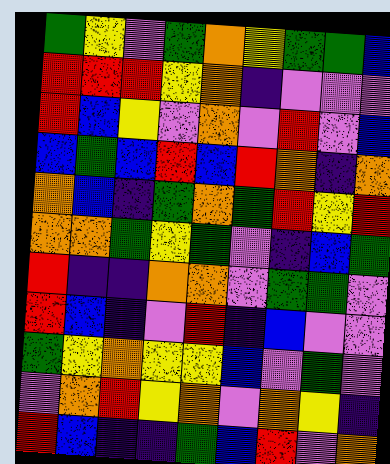[["green", "yellow", "violet", "green", "orange", "yellow", "green", "green", "blue"], ["red", "red", "red", "yellow", "orange", "indigo", "violet", "violet", "violet"], ["red", "blue", "yellow", "violet", "orange", "violet", "red", "violet", "blue"], ["blue", "green", "blue", "red", "blue", "red", "orange", "indigo", "orange"], ["orange", "blue", "indigo", "green", "orange", "green", "red", "yellow", "red"], ["orange", "orange", "green", "yellow", "green", "violet", "indigo", "blue", "green"], ["red", "indigo", "indigo", "orange", "orange", "violet", "green", "green", "violet"], ["red", "blue", "indigo", "violet", "red", "indigo", "blue", "violet", "violet"], ["green", "yellow", "orange", "yellow", "yellow", "blue", "violet", "green", "violet"], ["violet", "orange", "red", "yellow", "orange", "violet", "orange", "yellow", "indigo"], ["red", "blue", "indigo", "indigo", "green", "blue", "red", "violet", "orange"]]